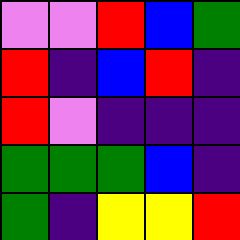[["violet", "violet", "red", "blue", "green"], ["red", "indigo", "blue", "red", "indigo"], ["red", "violet", "indigo", "indigo", "indigo"], ["green", "green", "green", "blue", "indigo"], ["green", "indigo", "yellow", "yellow", "red"]]